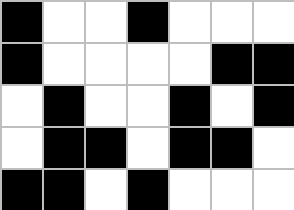[["black", "white", "white", "black", "white", "white", "white"], ["black", "white", "white", "white", "white", "black", "black"], ["white", "black", "white", "white", "black", "white", "black"], ["white", "black", "black", "white", "black", "black", "white"], ["black", "black", "white", "black", "white", "white", "white"]]